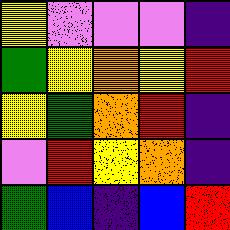[["yellow", "violet", "violet", "violet", "indigo"], ["green", "yellow", "orange", "yellow", "red"], ["yellow", "green", "orange", "red", "indigo"], ["violet", "red", "yellow", "orange", "indigo"], ["green", "blue", "indigo", "blue", "red"]]